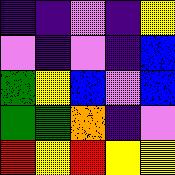[["indigo", "indigo", "violet", "indigo", "yellow"], ["violet", "indigo", "violet", "indigo", "blue"], ["green", "yellow", "blue", "violet", "blue"], ["green", "green", "orange", "indigo", "violet"], ["red", "yellow", "red", "yellow", "yellow"]]